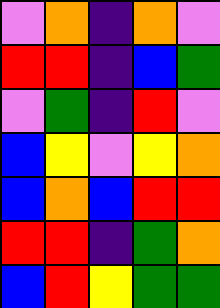[["violet", "orange", "indigo", "orange", "violet"], ["red", "red", "indigo", "blue", "green"], ["violet", "green", "indigo", "red", "violet"], ["blue", "yellow", "violet", "yellow", "orange"], ["blue", "orange", "blue", "red", "red"], ["red", "red", "indigo", "green", "orange"], ["blue", "red", "yellow", "green", "green"]]